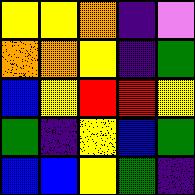[["yellow", "yellow", "orange", "indigo", "violet"], ["orange", "orange", "yellow", "indigo", "green"], ["blue", "yellow", "red", "red", "yellow"], ["green", "indigo", "yellow", "blue", "green"], ["blue", "blue", "yellow", "green", "indigo"]]